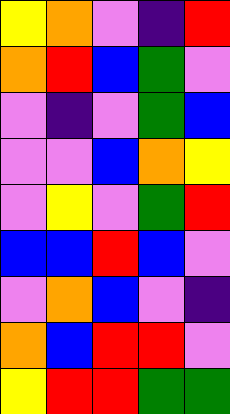[["yellow", "orange", "violet", "indigo", "red"], ["orange", "red", "blue", "green", "violet"], ["violet", "indigo", "violet", "green", "blue"], ["violet", "violet", "blue", "orange", "yellow"], ["violet", "yellow", "violet", "green", "red"], ["blue", "blue", "red", "blue", "violet"], ["violet", "orange", "blue", "violet", "indigo"], ["orange", "blue", "red", "red", "violet"], ["yellow", "red", "red", "green", "green"]]